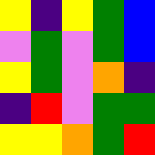[["yellow", "indigo", "yellow", "green", "blue"], ["violet", "green", "violet", "green", "blue"], ["yellow", "green", "violet", "orange", "indigo"], ["indigo", "red", "violet", "green", "green"], ["yellow", "yellow", "orange", "green", "red"]]